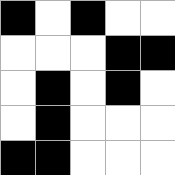[["black", "white", "black", "white", "white"], ["white", "white", "white", "black", "black"], ["white", "black", "white", "black", "white"], ["white", "black", "white", "white", "white"], ["black", "black", "white", "white", "white"]]